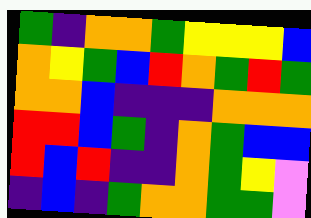[["green", "indigo", "orange", "orange", "green", "yellow", "yellow", "yellow", "blue"], ["orange", "yellow", "green", "blue", "red", "orange", "green", "red", "green"], ["orange", "orange", "blue", "indigo", "indigo", "indigo", "orange", "orange", "orange"], ["red", "red", "blue", "green", "indigo", "orange", "green", "blue", "blue"], ["red", "blue", "red", "indigo", "indigo", "orange", "green", "yellow", "violet"], ["indigo", "blue", "indigo", "green", "orange", "orange", "green", "green", "violet"]]